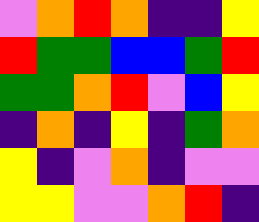[["violet", "orange", "red", "orange", "indigo", "indigo", "yellow"], ["red", "green", "green", "blue", "blue", "green", "red"], ["green", "green", "orange", "red", "violet", "blue", "yellow"], ["indigo", "orange", "indigo", "yellow", "indigo", "green", "orange"], ["yellow", "indigo", "violet", "orange", "indigo", "violet", "violet"], ["yellow", "yellow", "violet", "violet", "orange", "red", "indigo"]]